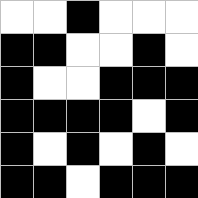[["white", "white", "black", "white", "white", "white"], ["black", "black", "white", "white", "black", "white"], ["black", "white", "white", "black", "black", "black"], ["black", "black", "black", "black", "white", "black"], ["black", "white", "black", "white", "black", "white"], ["black", "black", "white", "black", "black", "black"]]